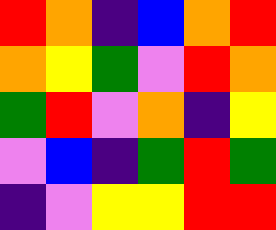[["red", "orange", "indigo", "blue", "orange", "red"], ["orange", "yellow", "green", "violet", "red", "orange"], ["green", "red", "violet", "orange", "indigo", "yellow"], ["violet", "blue", "indigo", "green", "red", "green"], ["indigo", "violet", "yellow", "yellow", "red", "red"]]